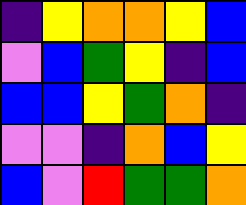[["indigo", "yellow", "orange", "orange", "yellow", "blue"], ["violet", "blue", "green", "yellow", "indigo", "blue"], ["blue", "blue", "yellow", "green", "orange", "indigo"], ["violet", "violet", "indigo", "orange", "blue", "yellow"], ["blue", "violet", "red", "green", "green", "orange"]]